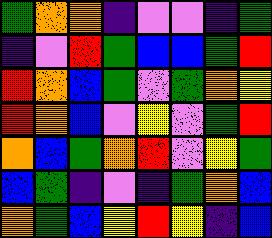[["green", "orange", "orange", "indigo", "violet", "violet", "indigo", "green"], ["indigo", "violet", "red", "green", "blue", "blue", "green", "red"], ["red", "orange", "blue", "green", "violet", "green", "orange", "yellow"], ["red", "orange", "blue", "violet", "yellow", "violet", "green", "red"], ["orange", "blue", "green", "orange", "red", "violet", "yellow", "green"], ["blue", "green", "indigo", "violet", "indigo", "green", "orange", "blue"], ["orange", "green", "blue", "yellow", "red", "yellow", "indigo", "blue"]]